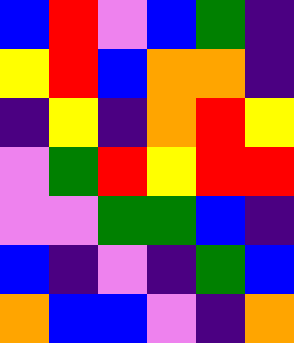[["blue", "red", "violet", "blue", "green", "indigo"], ["yellow", "red", "blue", "orange", "orange", "indigo"], ["indigo", "yellow", "indigo", "orange", "red", "yellow"], ["violet", "green", "red", "yellow", "red", "red"], ["violet", "violet", "green", "green", "blue", "indigo"], ["blue", "indigo", "violet", "indigo", "green", "blue"], ["orange", "blue", "blue", "violet", "indigo", "orange"]]